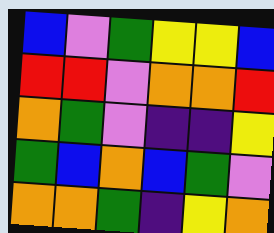[["blue", "violet", "green", "yellow", "yellow", "blue"], ["red", "red", "violet", "orange", "orange", "red"], ["orange", "green", "violet", "indigo", "indigo", "yellow"], ["green", "blue", "orange", "blue", "green", "violet"], ["orange", "orange", "green", "indigo", "yellow", "orange"]]